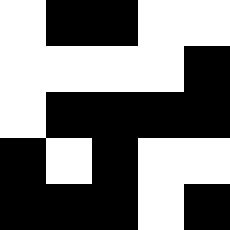[["white", "black", "black", "white", "white"], ["white", "white", "white", "white", "black"], ["white", "black", "black", "black", "black"], ["black", "white", "black", "white", "white"], ["black", "black", "black", "white", "black"]]